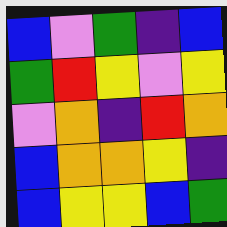[["blue", "violet", "green", "indigo", "blue"], ["green", "red", "yellow", "violet", "yellow"], ["violet", "orange", "indigo", "red", "orange"], ["blue", "orange", "orange", "yellow", "indigo"], ["blue", "yellow", "yellow", "blue", "green"]]